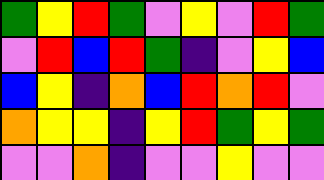[["green", "yellow", "red", "green", "violet", "yellow", "violet", "red", "green"], ["violet", "red", "blue", "red", "green", "indigo", "violet", "yellow", "blue"], ["blue", "yellow", "indigo", "orange", "blue", "red", "orange", "red", "violet"], ["orange", "yellow", "yellow", "indigo", "yellow", "red", "green", "yellow", "green"], ["violet", "violet", "orange", "indigo", "violet", "violet", "yellow", "violet", "violet"]]